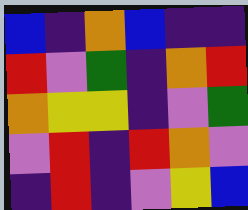[["blue", "indigo", "orange", "blue", "indigo", "indigo"], ["red", "violet", "green", "indigo", "orange", "red"], ["orange", "yellow", "yellow", "indigo", "violet", "green"], ["violet", "red", "indigo", "red", "orange", "violet"], ["indigo", "red", "indigo", "violet", "yellow", "blue"]]